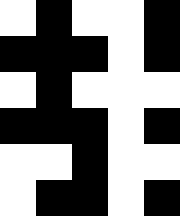[["white", "black", "white", "white", "black"], ["black", "black", "black", "white", "black"], ["white", "black", "white", "white", "white"], ["black", "black", "black", "white", "black"], ["white", "white", "black", "white", "white"], ["white", "black", "black", "white", "black"]]